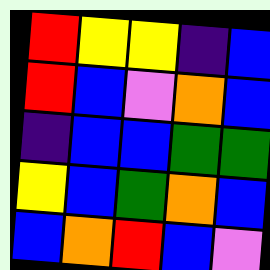[["red", "yellow", "yellow", "indigo", "blue"], ["red", "blue", "violet", "orange", "blue"], ["indigo", "blue", "blue", "green", "green"], ["yellow", "blue", "green", "orange", "blue"], ["blue", "orange", "red", "blue", "violet"]]